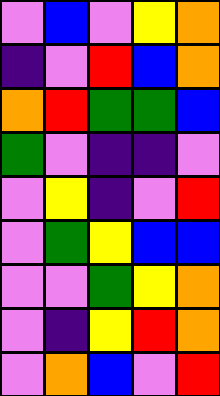[["violet", "blue", "violet", "yellow", "orange"], ["indigo", "violet", "red", "blue", "orange"], ["orange", "red", "green", "green", "blue"], ["green", "violet", "indigo", "indigo", "violet"], ["violet", "yellow", "indigo", "violet", "red"], ["violet", "green", "yellow", "blue", "blue"], ["violet", "violet", "green", "yellow", "orange"], ["violet", "indigo", "yellow", "red", "orange"], ["violet", "orange", "blue", "violet", "red"]]